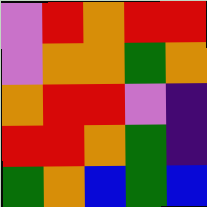[["violet", "red", "orange", "red", "red"], ["violet", "orange", "orange", "green", "orange"], ["orange", "red", "red", "violet", "indigo"], ["red", "red", "orange", "green", "indigo"], ["green", "orange", "blue", "green", "blue"]]